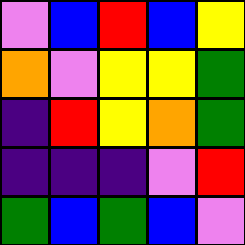[["violet", "blue", "red", "blue", "yellow"], ["orange", "violet", "yellow", "yellow", "green"], ["indigo", "red", "yellow", "orange", "green"], ["indigo", "indigo", "indigo", "violet", "red"], ["green", "blue", "green", "blue", "violet"]]